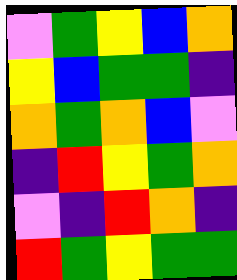[["violet", "green", "yellow", "blue", "orange"], ["yellow", "blue", "green", "green", "indigo"], ["orange", "green", "orange", "blue", "violet"], ["indigo", "red", "yellow", "green", "orange"], ["violet", "indigo", "red", "orange", "indigo"], ["red", "green", "yellow", "green", "green"]]